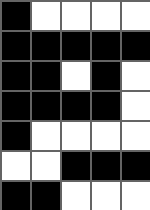[["black", "white", "white", "white", "white"], ["black", "black", "black", "black", "black"], ["black", "black", "white", "black", "white"], ["black", "black", "black", "black", "white"], ["black", "white", "white", "white", "white"], ["white", "white", "black", "black", "black"], ["black", "black", "white", "white", "white"]]